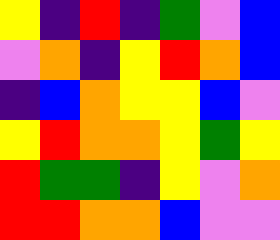[["yellow", "indigo", "red", "indigo", "green", "violet", "blue"], ["violet", "orange", "indigo", "yellow", "red", "orange", "blue"], ["indigo", "blue", "orange", "yellow", "yellow", "blue", "violet"], ["yellow", "red", "orange", "orange", "yellow", "green", "yellow"], ["red", "green", "green", "indigo", "yellow", "violet", "orange"], ["red", "red", "orange", "orange", "blue", "violet", "violet"]]